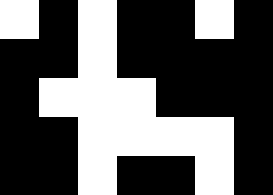[["white", "black", "white", "black", "black", "white", "black"], ["black", "black", "white", "black", "black", "black", "black"], ["black", "white", "white", "white", "black", "black", "black"], ["black", "black", "white", "white", "white", "white", "black"], ["black", "black", "white", "black", "black", "white", "black"]]